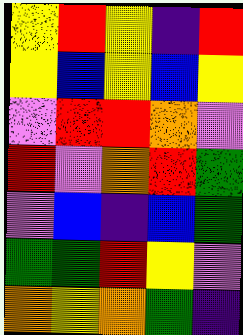[["yellow", "red", "yellow", "indigo", "red"], ["yellow", "blue", "yellow", "blue", "yellow"], ["violet", "red", "red", "orange", "violet"], ["red", "violet", "orange", "red", "green"], ["violet", "blue", "indigo", "blue", "green"], ["green", "green", "red", "yellow", "violet"], ["orange", "yellow", "orange", "green", "indigo"]]